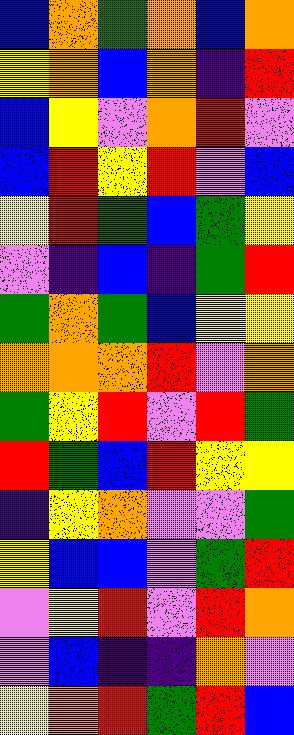[["blue", "orange", "green", "orange", "blue", "orange"], ["yellow", "orange", "blue", "orange", "indigo", "red"], ["blue", "yellow", "violet", "orange", "red", "violet"], ["blue", "red", "yellow", "red", "violet", "blue"], ["yellow", "red", "green", "blue", "green", "yellow"], ["violet", "indigo", "blue", "indigo", "green", "red"], ["green", "orange", "green", "blue", "yellow", "yellow"], ["orange", "orange", "orange", "red", "violet", "orange"], ["green", "yellow", "red", "violet", "red", "green"], ["red", "green", "blue", "red", "yellow", "yellow"], ["indigo", "yellow", "orange", "violet", "violet", "green"], ["yellow", "blue", "blue", "violet", "green", "red"], ["violet", "yellow", "red", "violet", "red", "orange"], ["violet", "blue", "indigo", "indigo", "orange", "violet"], ["yellow", "orange", "red", "green", "red", "blue"]]